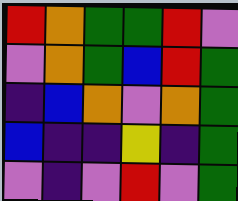[["red", "orange", "green", "green", "red", "violet"], ["violet", "orange", "green", "blue", "red", "green"], ["indigo", "blue", "orange", "violet", "orange", "green"], ["blue", "indigo", "indigo", "yellow", "indigo", "green"], ["violet", "indigo", "violet", "red", "violet", "green"]]